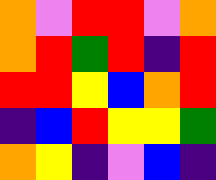[["orange", "violet", "red", "red", "violet", "orange"], ["orange", "red", "green", "red", "indigo", "red"], ["red", "red", "yellow", "blue", "orange", "red"], ["indigo", "blue", "red", "yellow", "yellow", "green"], ["orange", "yellow", "indigo", "violet", "blue", "indigo"]]